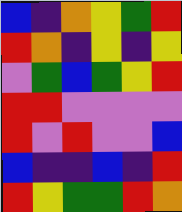[["blue", "indigo", "orange", "yellow", "green", "red"], ["red", "orange", "indigo", "yellow", "indigo", "yellow"], ["violet", "green", "blue", "green", "yellow", "red"], ["red", "red", "violet", "violet", "violet", "violet"], ["red", "violet", "red", "violet", "violet", "blue"], ["blue", "indigo", "indigo", "blue", "indigo", "red"], ["red", "yellow", "green", "green", "red", "orange"]]